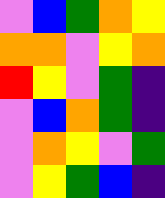[["violet", "blue", "green", "orange", "yellow"], ["orange", "orange", "violet", "yellow", "orange"], ["red", "yellow", "violet", "green", "indigo"], ["violet", "blue", "orange", "green", "indigo"], ["violet", "orange", "yellow", "violet", "green"], ["violet", "yellow", "green", "blue", "indigo"]]